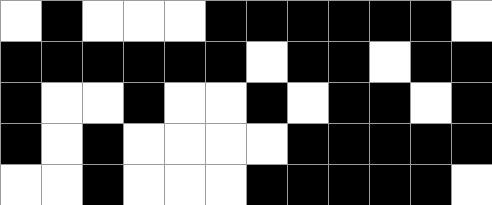[["white", "black", "white", "white", "white", "black", "black", "black", "black", "black", "black", "white"], ["black", "black", "black", "black", "black", "black", "white", "black", "black", "white", "black", "black"], ["black", "white", "white", "black", "white", "white", "black", "white", "black", "black", "white", "black"], ["black", "white", "black", "white", "white", "white", "white", "black", "black", "black", "black", "black"], ["white", "white", "black", "white", "white", "white", "black", "black", "black", "black", "black", "white"]]